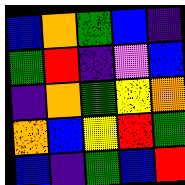[["blue", "orange", "green", "blue", "indigo"], ["green", "red", "indigo", "violet", "blue"], ["indigo", "orange", "green", "yellow", "orange"], ["orange", "blue", "yellow", "red", "green"], ["blue", "indigo", "green", "blue", "red"]]